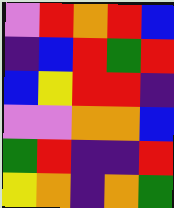[["violet", "red", "orange", "red", "blue"], ["indigo", "blue", "red", "green", "red"], ["blue", "yellow", "red", "red", "indigo"], ["violet", "violet", "orange", "orange", "blue"], ["green", "red", "indigo", "indigo", "red"], ["yellow", "orange", "indigo", "orange", "green"]]